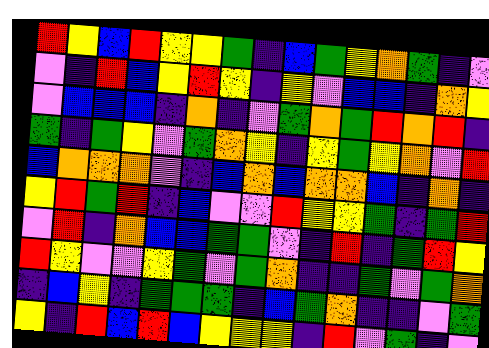[["red", "yellow", "blue", "red", "yellow", "yellow", "green", "indigo", "blue", "green", "yellow", "orange", "green", "indigo", "violet"], ["violet", "indigo", "red", "blue", "yellow", "red", "yellow", "indigo", "yellow", "violet", "blue", "blue", "indigo", "orange", "yellow"], ["violet", "blue", "blue", "blue", "indigo", "orange", "indigo", "violet", "green", "orange", "green", "red", "orange", "red", "indigo"], ["green", "indigo", "green", "yellow", "violet", "green", "orange", "yellow", "indigo", "yellow", "green", "yellow", "orange", "violet", "red"], ["blue", "orange", "orange", "orange", "violet", "indigo", "blue", "orange", "blue", "orange", "orange", "blue", "indigo", "orange", "indigo"], ["yellow", "red", "green", "red", "indigo", "blue", "violet", "violet", "red", "yellow", "yellow", "green", "indigo", "green", "red"], ["violet", "red", "indigo", "orange", "blue", "blue", "green", "green", "violet", "indigo", "red", "indigo", "green", "red", "yellow"], ["red", "yellow", "violet", "violet", "yellow", "green", "violet", "green", "orange", "indigo", "indigo", "green", "violet", "green", "orange"], ["indigo", "blue", "yellow", "indigo", "green", "green", "green", "indigo", "blue", "green", "orange", "indigo", "indigo", "violet", "green"], ["yellow", "indigo", "red", "blue", "red", "blue", "yellow", "yellow", "yellow", "indigo", "red", "violet", "green", "indigo", "violet"]]